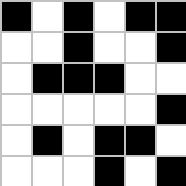[["black", "white", "black", "white", "black", "black"], ["white", "white", "black", "white", "white", "black"], ["white", "black", "black", "black", "white", "white"], ["white", "white", "white", "white", "white", "black"], ["white", "black", "white", "black", "black", "white"], ["white", "white", "white", "black", "white", "black"]]